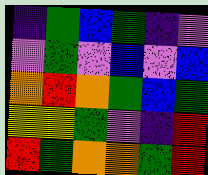[["indigo", "green", "blue", "green", "indigo", "violet"], ["violet", "green", "violet", "blue", "violet", "blue"], ["orange", "red", "orange", "green", "blue", "green"], ["yellow", "yellow", "green", "violet", "indigo", "red"], ["red", "green", "orange", "orange", "green", "red"]]